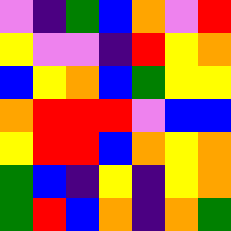[["violet", "indigo", "green", "blue", "orange", "violet", "red"], ["yellow", "violet", "violet", "indigo", "red", "yellow", "orange"], ["blue", "yellow", "orange", "blue", "green", "yellow", "yellow"], ["orange", "red", "red", "red", "violet", "blue", "blue"], ["yellow", "red", "red", "blue", "orange", "yellow", "orange"], ["green", "blue", "indigo", "yellow", "indigo", "yellow", "orange"], ["green", "red", "blue", "orange", "indigo", "orange", "green"]]